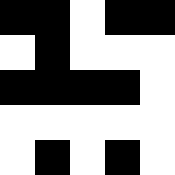[["black", "black", "white", "black", "black"], ["white", "black", "white", "white", "white"], ["black", "black", "black", "black", "white"], ["white", "white", "white", "white", "white"], ["white", "black", "white", "black", "white"]]